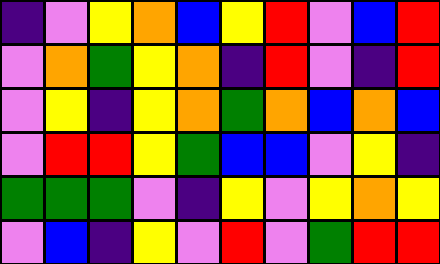[["indigo", "violet", "yellow", "orange", "blue", "yellow", "red", "violet", "blue", "red"], ["violet", "orange", "green", "yellow", "orange", "indigo", "red", "violet", "indigo", "red"], ["violet", "yellow", "indigo", "yellow", "orange", "green", "orange", "blue", "orange", "blue"], ["violet", "red", "red", "yellow", "green", "blue", "blue", "violet", "yellow", "indigo"], ["green", "green", "green", "violet", "indigo", "yellow", "violet", "yellow", "orange", "yellow"], ["violet", "blue", "indigo", "yellow", "violet", "red", "violet", "green", "red", "red"]]